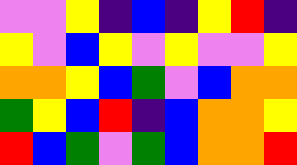[["violet", "violet", "yellow", "indigo", "blue", "indigo", "yellow", "red", "indigo"], ["yellow", "violet", "blue", "yellow", "violet", "yellow", "violet", "violet", "yellow"], ["orange", "orange", "yellow", "blue", "green", "violet", "blue", "orange", "orange"], ["green", "yellow", "blue", "red", "indigo", "blue", "orange", "orange", "yellow"], ["red", "blue", "green", "violet", "green", "blue", "orange", "orange", "red"]]